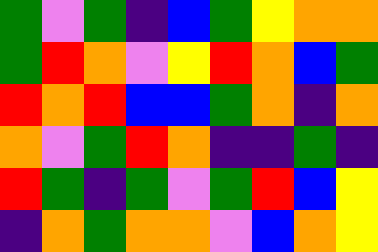[["green", "violet", "green", "indigo", "blue", "green", "yellow", "orange", "orange"], ["green", "red", "orange", "violet", "yellow", "red", "orange", "blue", "green"], ["red", "orange", "red", "blue", "blue", "green", "orange", "indigo", "orange"], ["orange", "violet", "green", "red", "orange", "indigo", "indigo", "green", "indigo"], ["red", "green", "indigo", "green", "violet", "green", "red", "blue", "yellow"], ["indigo", "orange", "green", "orange", "orange", "violet", "blue", "orange", "yellow"]]